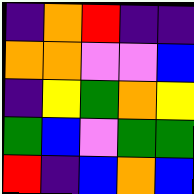[["indigo", "orange", "red", "indigo", "indigo"], ["orange", "orange", "violet", "violet", "blue"], ["indigo", "yellow", "green", "orange", "yellow"], ["green", "blue", "violet", "green", "green"], ["red", "indigo", "blue", "orange", "blue"]]